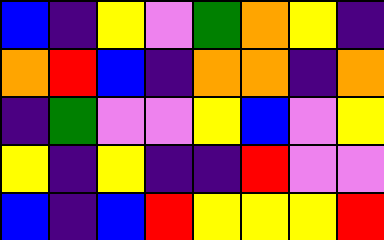[["blue", "indigo", "yellow", "violet", "green", "orange", "yellow", "indigo"], ["orange", "red", "blue", "indigo", "orange", "orange", "indigo", "orange"], ["indigo", "green", "violet", "violet", "yellow", "blue", "violet", "yellow"], ["yellow", "indigo", "yellow", "indigo", "indigo", "red", "violet", "violet"], ["blue", "indigo", "blue", "red", "yellow", "yellow", "yellow", "red"]]